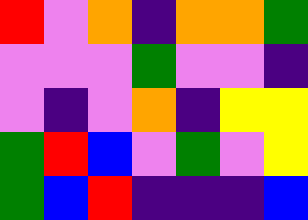[["red", "violet", "orange", "indigo", "orange", "orange", "green"], ["violet", "violet", "violet", "green", "violet", "violet", "indigo"], ["violet", "indigo", "violet", "orange", "indigo", "yellow", "yellow"], ["green", "red", "blue", "violet", "green", "violet", "yellow"], ["green", "blue", "red", "indigo", "indigo", "indigo", "blue"]]